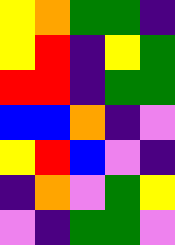[["yellow", "orange", "green", "green", "indigo"], ["yellow", "red", "indigo", "yellow", "green"], ["red", "red", "indigo", "green", "green"], ["blue", "blue", "orange", "indigo", "violet"], ["yellow", "red", "blue", "violet", "indigo"], ["indigo", "orange", "violet", "green", "yellow"], ["violet", "indigo", "green", "green", "violet"]]